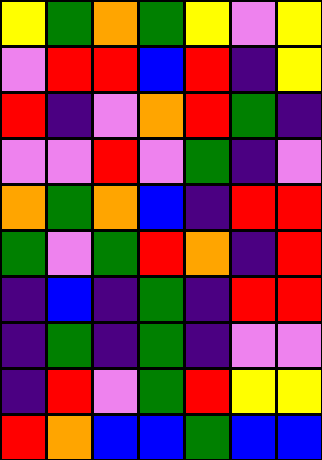[["yellow", "green", "orange", "green", "yellow", "violet", "yellow"], ["violet", "red", "red", "blue", "red", "indigo", "yellow"], ["red", "indigo", "violet", "orange", "red", "green", "indigo"], ["violet", "violet", "red", "violet", "green", "indigo", "violet"], ["orange", "green", "orange", "blue", "indigo", "red", "red"], ["green", "violet", "green", "red", "orange", "indigo", "red"], ["indigo", "blue", "indigo", "green", "indigo", "red", "red"], ["indigo", "green", "indigo", "green", "indigo", "violet", "violet"], ["indigo", "red", "violet", "green", "red", "yellow", "yellow"], ["red", "orange", "blue", "blue", "green", "blue", "blue"]]